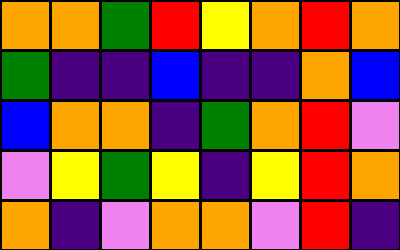[["orange", "orange", "green", "red", "yellow", "orange", "red", "orange"], ["green", "indigo", "indigo", "blue", "indigo", "indigo", "orange", "blue"], ["blue", "orange", "orange", "indigo", "green", "orange", "red", "violet"], ["violet", "yellow", "green", "yellow", "indigo", "yellow", "red", "orange"], ["orange", "indigo", "violet", "orange", "orange", "violet", "red", "indigo"]]